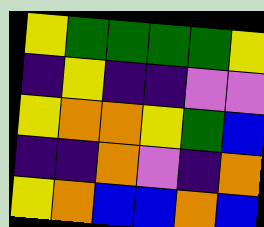[["yellow", "green", "green", "green", "green", "yellow"], ["indigo", "yellow", "indigo", "indigo", "violet", "violet"], ["yellow", "orange", "orange", "yellow", "green", "blue"], ["indigo", "indigo", "orange", "violet", "indigo", "orange"], ["yellow", "orange", "blue", "blue", "orange", "blue"]]